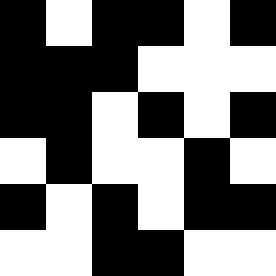[["black", "white", "black", "black", "white", "black"], ["black", "black", "black", "white", "white", "white"], ["black", "black", "white", "black", "white", "black"], ["white", "black", "white", "white", "black", "white"], ["black", "white", "black", "white", "black", "black"], ["white", "white", "black", "black", "white", "white"]]